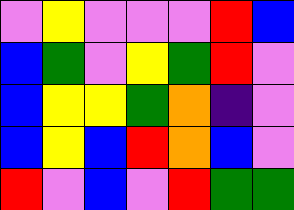[["violet", "yellow", "violet", "violet", "violet", "red", "blue"], ["blue", "green", "violet", "yellow", "green", "red", "violet"], ["blue", "yellow", "yellow", "green", "orange", "indigo", "violet"], ["blue", "yellow", "blue", "red", "orange", "blue", "violet"], ["red", "violet", "blue", "violet", "red", "green", "green"]]